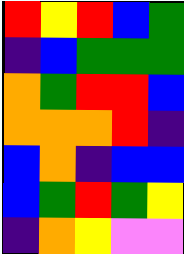[["red", "yellow", "red", "blue", "green"], ["indigo", "blue", "green", "green", "green"], ["orange", "green", "red", "red", "blue"], ["orange", "orange", "orange", "red", "indigo"], ["blue", "orange", "indigo", "blue", "blue"], ["blue", "green", "red", "green", "yellow"], ["indigo", "orange", "yellow", "violet", "violet"]]